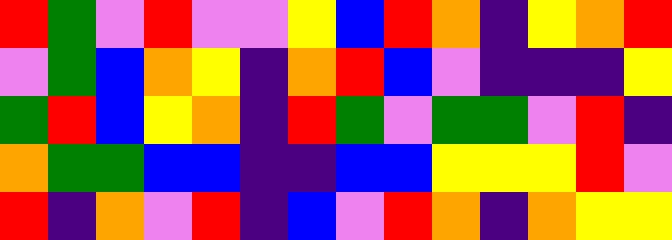[["red", "green", "violet", "red", "violet", "violet", "yellow", "blue", "red", "orange", "indigo", "yellow", "orange", "red"], ["violet", "green", "blue", "orange", "yellow", "indigo", "orange", "red", "blue", "violet", "indigo", "indigo", "indigo", "yellow"], ["green", "red", "blue", "yellow", "orange", "indigo", "red", "green", "violet", "green", "green", "violet", "red", "indigo"], ["orange", "green", "green", "blue", "blue", "indigo", "indigo", "blue", "blue", "yellow", "yellow", "yellow", "red", "violet"], ["red", "indigo", "orange", "violet", "red", "indigo", "blue", "violet", "red", "orange", "indigo", "orange", "yellow", "yellow"]]